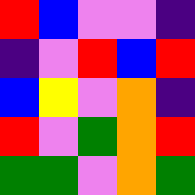[["red", "blue", "violet", "violet", "indigo"], ["indigo", "violet", "red", "blue", "red"], ["blue", "yellow", "violet", "orange", "indigo"], ["red", "violet", "green", "orange", "red"], ["green", "green", "violet", "orange", "green"]]